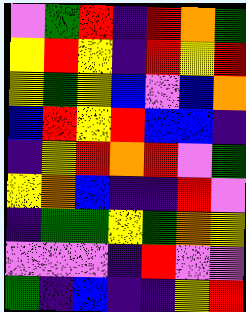[["violet", "green", "red", "indigo", "red", "orange", "green"], ["yellow", "red", "yellow", "indigo", "red", "yellow", "red"], ["yellow", "green", "yellow", "blue", "violet", "blue", "orange"], ["blue", "red", "yellow", "red", "blue", "blue", "indigo"], ["indigo", "yellow", "red", "orange", "red", "violet", "green"], ["yellow", "orange", "blue", "indigo", "indigo", "red", "violet"], ["indigo", "green", "green", "yellow", "green", "orange", "yellow"], ["violet", "violet", "violet", "indigo", "red", "violet", "violet"], ["green", "indigo", "blue", "indigo", "indigo", "yellow", "red"]]